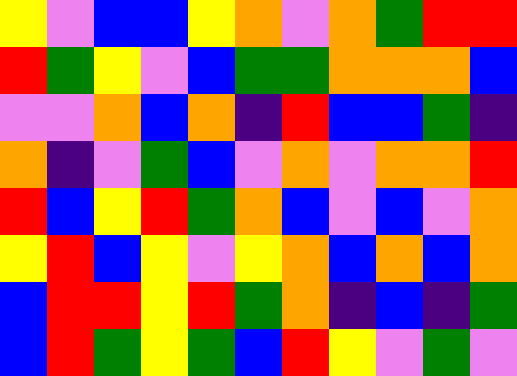[["yellow", "violet", "blue", "blue", "yellow", "orange", "violet", "orange", "green", "red", "red"], ["red", "green", "yellow", "violet", "blue", "green", "green", "orange", "orange", "orange", "blue"], ["violet", "violet", "orange", "blue", "orange", "indigo", "red", "blue", "blue", "green", "indigo"], ["orange", "indigo", "violet", "green", "blue", "violet", "orange", "violet", "orange", "orange", "red"], ["red", "blue", "yellow", "red", "green", "orange", "blue", "violet", "blue", "violet", "orange"], ["yellow", "red", "blue", "yellow", "violet", "yellow", "orange", "blue", "orange", "blue", "orange"], ["blue", "red", "red", "yellow", "red", "green", "orange", "indigo", "blue", "indigo", "green"], ["blue", "red", "green", "yellow", "green", "blue", "red", "yellow", "violet", "green", "violet"]]